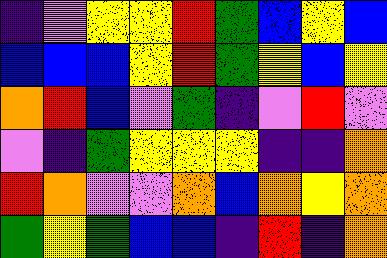[["indigo", "violet", "yellow", "yellow", "red", "green", "blue", "yellow", "blue"], ["blue", "blue", "blue", "yellow", "red", "green", "yellow", "blue", "yellow"], ["orange", "red", "blue", "violet", "green", "indigo", "violet", "red", "violet"], ["violet", "indigo", "green", "yellow", "yellow", "yellow", "indigo", "indigo", "orange"], ["red", "orange", "violet", "violet", "orange", "blue", "orange", "yellow", "orange"], ["green", "yellow", "green", "blue", "blue", "indigo", "red", "indigo", "orange"]]